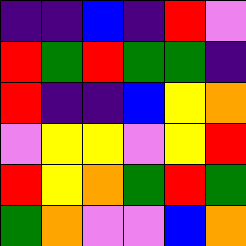[["indigo", "indigo", "blue", "indigo", "red", "violet"], ["red", "green", "red", "green", "green", "indigo"], ["red", "indigo", "indigo", "blue", "yellow", "orange"], ["violet", "yellow", "yellow", "violet", "yellow", "red"], ["red", "yellow", "orange", "green", "red", "green"], ["green", "orange", "violet", "violet", "blue", "orange"]]